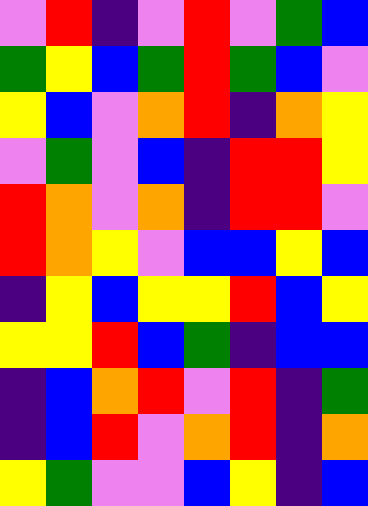[["violet", "red", "indigo", "violet", "red", "violet", "green", "blue"], ["green", "yellow", "blue", "green", "red", "green", "blue", "violet"], ["yellow", "blue", "violet", "orange", "red", "indigo", "orange", "yellow"], ["violet", "green", "violet", "blue", "indigo", "red", "red", "yellow"], ["red", "orange", "violet", "orange", "indigo", "red", "red", "violet"], ["red", "orange", "yellow", "violet", "blue", "blue", "yellow", "blue"], ["indigo", "yellow", "blue", "yellow", "yellow", "red", "blue", "yellow"], ["yellow", "yellow", "red", "blue", "green", "indigo", "blue", "blue"], ["indigo", "blue", "orange", "red", "violet", "red", "indigo", "green"], ["indigo", "blue", "red", "violet", "orange", "red", "indigo", "orange"], ["yellow", "green", "violet", "violet", "blue", "yellow", "indigo", "blue"]]